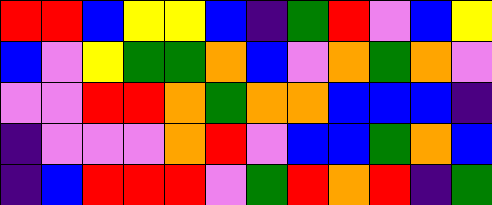[["red", "red", "blue", "yellow", "yellow", "blue", "indigo", "green", "red", "violet", "blue", "yellow"], ["blue", "violet", "yellow", "green", "green", "orange", "blue", "violet", "orange", "green", "orange", "violet"], ["violet", "violet", "red", "red", "orange", "green", "orange", "orange", "blue", "blue", "blue", "indigo"], ["indigo", "violet", "violet", "violet", "orange", "red", "violet", "blue", "blue", "green", "orange", "blue"], ["indigo", "blue", "red", "red", "red", "violet", "green", "red", "orange", "red", "indigo", "green"]]